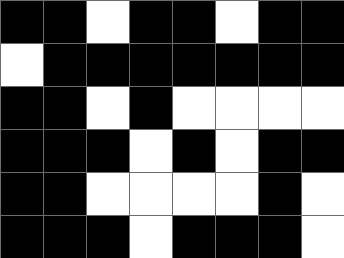[["black", "black", "white", "black", "black", "white", "black", "black"], ["white", "black", "black", "black", "black", "black", "black", "black"], ["black", "black", "white", "black", "white", "white", "white", "white"], ["black", "black", "black", "white", "black", "white", "black", "black"], ["black", "black", "white", "white", "white", "white", "black", "white"], ["black", "black", "black", "white", "black", "black", "black", "white"]]